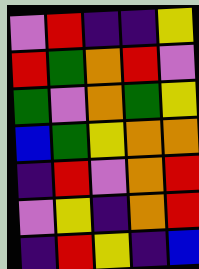[["violet", "red", "indigo", "indigo", "yellow"], ["red", "green", "orange", "red", "violet"], ["green", "violet", "orange", "green", "yellow"], ["blue", "green", "yellow", "orange", "orange"], ["indigo", "red", "violet", "orange", "red"], ["violet", "yellow", "indigo", "orange", "red"], ["indigo", "red", "yellow", "indigo", "blue"]]